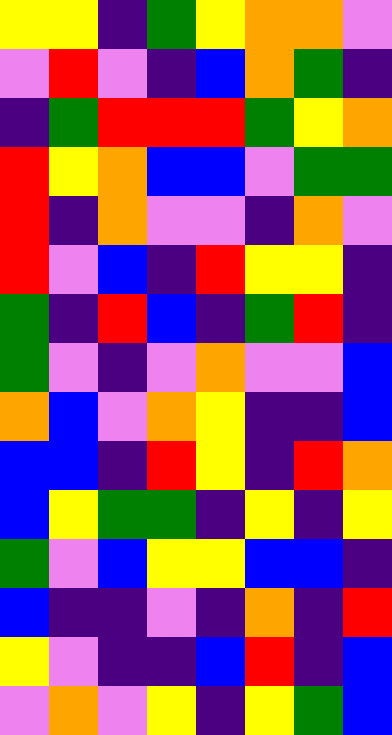[["yellow", "yellow", "indigo", "green", "yellow", "orange", "orange", "violet"], ["violet", "red", "violet", "indigo", "blue", "orange", "green", "indigo"], ["indigo", "green", "red", "red", "red", "green", "yellow", "orange"], ["red", "yellow", "orange", "blue", "blue", "violet", "green", "green"], ["red", "indigo", "orange", "violet", "violet", "indigo", "orange", "violet"], ["red", "violet", "blue", "indigo", "red", "yellow", "yellow", "indigo"], ["green", "indigo", "red", "blue", "indigo", "green", "red", "indigo"], ["green", "violet", "indigo", "violet", "orange", "violet", "violet", "blue"], ["orange", "blue", "violet", "orange", "yellow", "indigo", "indigo", "blue"], ["blue", "blue", "indigo", "red", "yellow", "indigo", "red", "orange"], ["blue", "yellow", "green", "green", "indigo", "yellow", "indigo", "yellow"], ["green", "violet", "blue", "yellow", "yellow", "blue", "blue", "indigo"], ["blue", "indigo", "indigo", "violet", "indigo", "orange", "indigo", "red"], ["yellow", "violet", "indigo", "indigo", "blue", "red", "indigo", "blue"], ["violet", "orange", "violet", "yellow", "indigo", "yellow", "green", "blue"]]